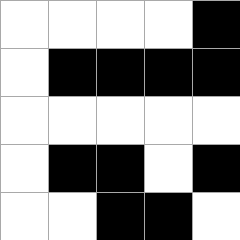[["white", "white", "white", "white", "black"], ["white", "black", "black", "black", "black"], ["white", "white", "white", "white", "white"], ["white", "black", "black", "white", "black"], ["white", "white", "black", "black", "white"]]